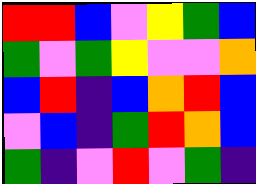[["red", "red", "blue", "violet", "yellow", "green", "blue"], ["green", "violet", "green", "yellow", "violet", "violet", "orange"], ["blue", "red", "indigo", "blue", "orange", "red", "blue"], ["violet", "blue", "indigo", "green", "red", "orange", "blue"], ["green", "indigo", "violet", "red", "violet", "green", "indigo"]]